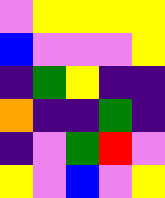[["violet", "yellow", "yellow", "yellow", "yellow"], ["blue", "violet", "violet", "violet", "yellow"], ["indigo", "green", "yellow", "indigo", "indigo"], ["orange", "indigo", "indigo", "green", "indigo"], ["indigo", "violet", "green", "red", "violet"], ["yellow", "violet", "blue", "violet", "yellow"]]